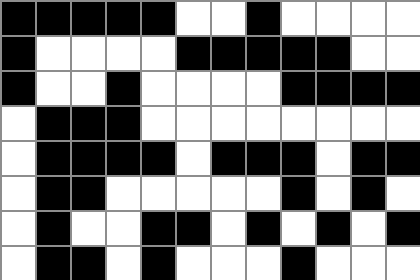[["black", "black", "black", "black", "black", "white", "white", "black", "white", "white", "white", "white"], ["black", "white", "white", "white", "white", "black", "black", "black", "black", "black", "white", "white"], ["black", "white", "white", "black", "white", "white", "white", "white", "black", "black", "black", "black"], ["white", "black", "black", "black", "white", "white", "white", "white", "white", "white", "white", "white"], ["white", "black", "black", "black", "black", "white", "black", "black", "black", "white", "black", "black"], ["white", "black", "black", "white", "white", "white", "white", "white", "black", "white", "black", "white"], ["white", "black", "white", "white", "black", "black", "white", "black", "white", "black", "white", "black"], ["white", "black", "black", "white", "black", "white", "white", "white", "black", "white", "white", "white"]]